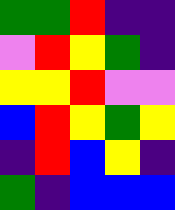[["green", "green", "red", "indigo", "indigo"], ["violet", "red", "yellow", "green", "indigo"], ["yellow", "yellow", "red", "violet", "violet"], ["blue", "red", "yellow", "green", "yellow"], ["indigo", "red", "blue", "yellow", "indigo"], ["green", "indigo", "blue", "blue", "blue"]]